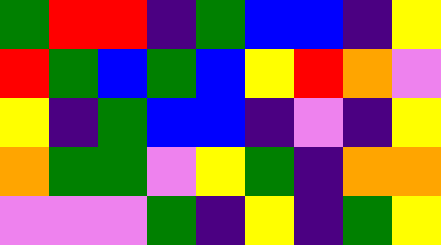[["green", "red", "red", "indigo", "green", "blue", "blue", "indigo", "yellow"], ["red", "green", "blue", "green", "blue", "yellow", "red", "orange", "violet"], ["yellow", "indigo", "green", "blue", "blue", "indigo", "violet", "indigo", "yellow"], ["orange", "green", "green", "violet", "yellow", "green", "indigo", "orange", "orange"], ["violet", "violet", "violet", "green", "indigo", "yellow", "indigo", "green", "yellow"]]